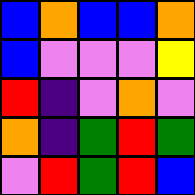[["blue", "orange", "blue", "blue", "orange"], ["blue", "violet", "violet", "violet", "yellow"], ["red", "indigo", "violet", "orange", "violet"], ["orange", "indigo", "green", "red", "green"], ["violet", "red", "green", "red", "blue"]]